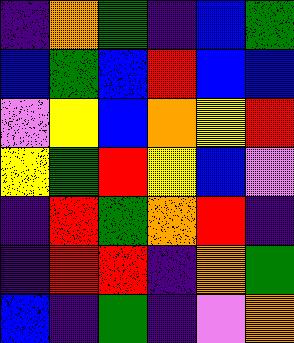[["indigo", "orange", "green", "indigo", "blue", "green"], ["blue", "green", "blue", "red", "blue", "blue"], ["violet", "yellow", "blue", "orange", "yellow", "red"], ["yellow", "green", "red", "yellow", "blue", "violet"], ["indigo", "red", "green", "orange", "red", "indigo"], ["indigo", "red", "red", "indigo", "orange", "green"], ["blue", "indigo", "green", "indigo", "violet", "orange"]]